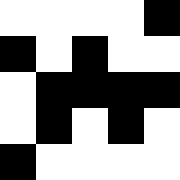[["white", "white", "white", "white", "black"], ["black", "white", "black", "white", "white"], ["white", "black", "black", "black", "black"], ["white", "black", "white", "black", "white"], ["black", "white", "white", "white", "white"]]